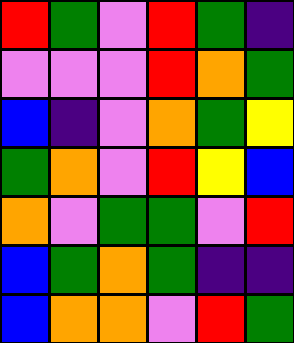[["red", "green", "violet", "red", "green", "indigo"], ["violet", "violet", "violet", "red", "orange", "green"], ["blue", "indigo", "violet", "orange", "green", "yellow"], ["green", "orange", "violet", "red", "yellow", "blue"], ["orange", "violet", "green", "green", "violet", "red"], ["blue", "green", "orange", "green", "indigo", "indigo"], ["blue", "orange", "orange", "violet", "red", "green"]]